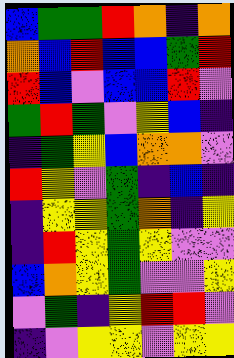[["blue", "green", "green", "red", "orange", "indigo", "orange"], ["orange", "blue", "red", "blue", "blue", "green", "red"], ["red", "blue", "violet", "blue", "blue", "red", "violet"], ["green", "red", "green", "violet", "yellow", "blue", "indigo"], ["indigo", "green", "yellow", "blue", "orange", "orange", "violet"], ["red", "yellow", "violet", "green", "indigo", "blue", "indigo"], ["indigo", "yellow", "yellow", "green", "orange", "indigo", "yellow"], ["indigo", "red", "yellow", "green", "yellow", "violet", "violet"], ["blue", "orange", "yellow", "green", "violet", "violet", "yellow"], ["violet", "green", "indigo", "yellow", "red", "red", "violet"], ["indigo", "violet", "yellow", "yellow", "violet", "yellow", "yellow"]]